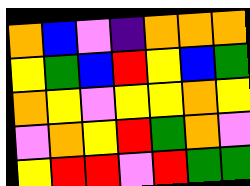[["orange", "blue", "violet", "indigo", "orange", "orange", "orange"], ["yellow", "green", "blue", "red", "yellow", "blue", "green"], ["orange", "yellow", "violet", "yellow", "yellow", "orange", "yellow"], ["violet", "orange", "yellow", "red", "green", "orange", "violet"], ["yellow", "red", "red", "violet", "red", "green", "green"]]